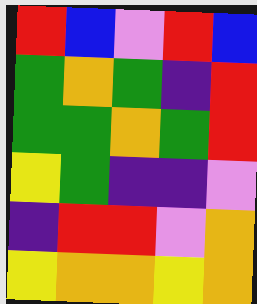[["red", "blue", "violet", "red", "blue"], ["green", "orange", "green", "indigo", "red"], ["green", "green", "orange", "green", "red"], ["yellow", "green", "indigo", "indigo", "violet"], ["indigo", "red", "red", "violet", "orange"], ["yellow", "orange", "orange", "yellow", "orange"]]